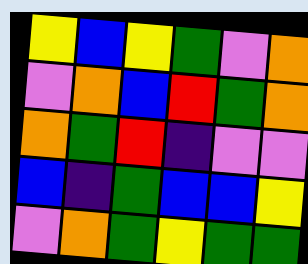[["yellow", "blue", "yellow", "green", "violet", "orange"], ["violet", "orange", "blue", "red", "green", "orange"], ["orange", "green", "red", "indigo", "violet", "violet"], ["blue", "indigo", "green", "blue", "blue", "yellow"], ["violet", "orange", "green", "yellow", "green", "green"]]